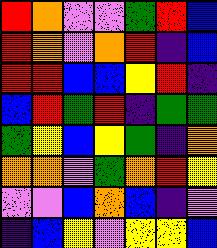[["red", "orange", "violet", "violet", "green", "red", "blue"], ["red", "orange", "violet", "orange", "red", "indigo", "blue"], ["red", "red", "blue", "blue", "yellow", "red", "indigo"], ["blue", "red", "green", "red", "indigo", "green", "green"], ["green", "yellow", "blue", "yellow", "green", "indigo", "orange"], ["orange", "orange", "violet", "green", "orange", "red", "yellow"], ["violet", "violet", "blue", "orange", "blue", "indigo", "violet"], ["indigo", "blue", "yellow", "violet", "yellow", "yellow", "blue"]]